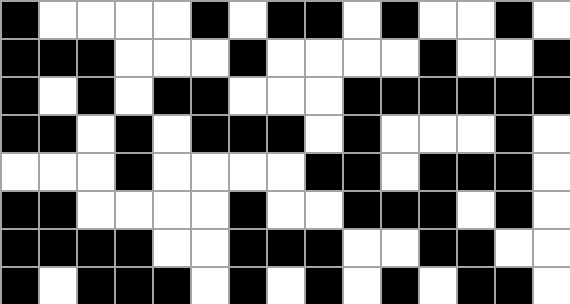[["black", "white", "white", "white", "white", "black", "white", "black", "black", "white", "black", "white", "white", "black", "white"], ["black", "black", "black", "white", "white", "white", "black", "white", "white", "white", "white", "black", "white", "white", "black"], ["black", "white", "black", "white", "black", "black", "white", "white", "white", "black", "black", "black", "black", "black", "black"], ["black", "black", "white", "black", "white", "black", "black", "black", "white", "black", "white", "white", "white", "black", "white"], ["white", "white", "white", "black", "white", "white", "white", "white", "black", "black", "white", "black", "black", "black", "white"], ["black", "black", "white", "white", "white", "white", "black", "white", "white", "black", "black", "black", "white", "black", "white"], ["black", "black", "black", "black", "white", "white", "black", "black", "black", "white", "white", "black", "black", "white", "white"], ["black", "white", "black", "black", "black", "white", "black", "white", "black", "white", "black", "white", "black", "black", "white"]]